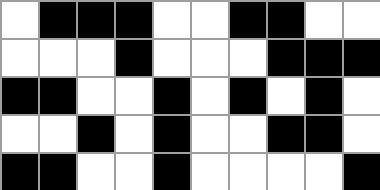[["white", "black", "black", "black", "white", "white", "black", "black", "white", "white"], ["white", "white", "white", "black", "white", "white", "white", "black", "black", "black"], ["black", "black", "white", "white", "black", "white", "black", "white", "black", "white"], ["white", "white", "black", "white", "black", "white", "white", "black", "black", "white"], ["black", "black", "white", "white", "black", "white", "white", "white", "white", "black"]]